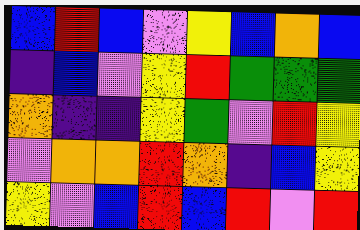[["blue", "red", "blue", "violet", "yellow", "blue", "orange", "blue"], ["indigo", "blue", "violet", "yellow", "red", "green", "green", "green"], ["orange", "indigo", "indigo", "yellow", "green", "violet", "red", "yellow"], ["violet", "orange", "orange", "red", "orange", "indigo", "blue", "yellow"], ["yellow", "violet", "blue", "red", "blue", "red", "violet", "red"]]